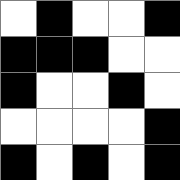[["white", "black", "white", "white", "black"], ["black", "black", "black", "white", "white"], ["black", "white", "white", "black", "white"], ["white", "white", "white", "white", "black"], ["black", "white", "black", "white", "black"]]